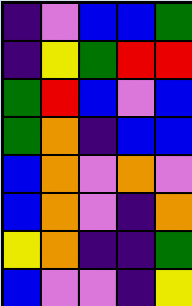[["indigo", "violet", "blue", "blue", "green"], ["indigo", "yellow", "green", "red", "red"], ["green", "red", "blue", "violet", "blue"], ["green", "orange", "indigo", "blue", "blue"], ["blue", "orange", "violet", "orange", "violet"], ["blue", "orange", "violet", "indigo", "orange"], ["yellow", "orange", "indigo", "indigo", "green"], ["blue", "violet", "violet", "indigo", "yellow"]]